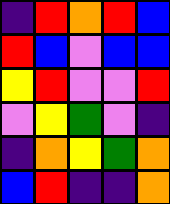[["indigo", "red", "orange", "red", "blue"], ["red", "blue", "violet", "blue", "blue"], ["yellow", "red", "violet", "violet", "red"], ["violet", "yellow", "green", "violet", "indigo"], ["indigo", "orange", "yellow", "green", "orange"], ["blue", "red", "indigo", "indigo", "orange"]]